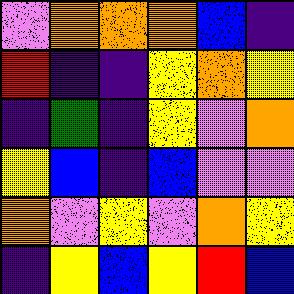[["violet", "orange", "orange", "orange", "blue", "indigo"], ["red", "indigo", "indigo", "yellow", "orange", "yellow"], ["indigo", "green", "indigo", "yellow", "violet", "orange"], ["yellow", "blue", "indigo", "blue", "violet", "violet"], ["orange", "violet", "yellow", "violet", "orange", "yellow"], ["indigo", "yellow", "blue", "yellow", "red", "blue"]]